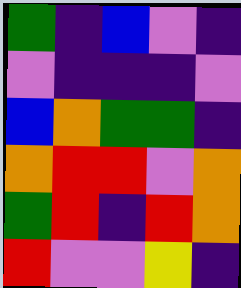[["green", "indigo", "blue", "violet", "indigo"], ["violet", "indigo", "indigo", "indigo", "violet"], ["blue", "orange", "green", "green", "indigo"], ["orange", "red", "red", "violet", "orange"], ["green", "red", "indigo", "red", "orange"], ["red", "violet", "violet", "yellow", "indigo"]]